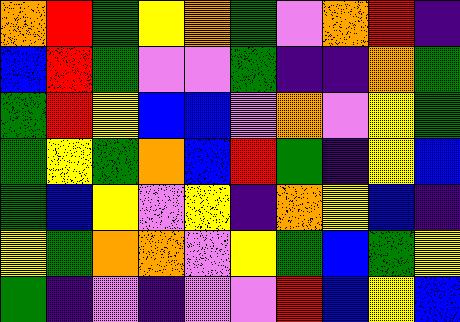[["orange", "red", "green", "yellow", "orange", "green", "violet", "orange", "red", "indigo"], ["blue", "red", "green", "violet", "violet", "green", "indigo", "indigo", "orange", "green"], ["green", "red", "yellow", "blue", "blue", "violet", "orange", "violet", "yellow", "green"], ["green", "yellow", "green", "orange", "blue", "red", "green", "indigo", "yellow", "blue"], ["green", "blue", "yellow", "violet", "yellow", "indigo", "orange", "yellow", "blue", "indigo"], ["yellow", "green", "orange", "orange", "violet", "yellow", "green", "blue", "green", "yellow"], ["green", "indigo", "violet", "indigo", "violet", "violet", "red", "blue", "yellow", "blue"]]